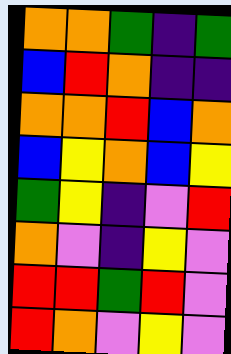[["orange", "orange", "green", "indigo", "green"], ["blue", "red", "orange", "indigo", "indigo"], ["orange", "orange", "red", "blue", "orange"], ["blue", "yellow", "orange", "blue", "yellow"], ["green", "yellow", "indigo", "violet", "red"], ["orange", "violet", "indigo", "yellow", "violet"], ["red", "red", "green", "red", "violet"], ["red", "orange", "violet", "yellow", "violet"]]